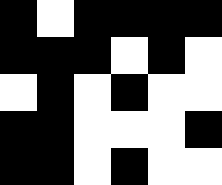[["black", "white", "black", "black", "black", "black"], ["black", "black", "black", "white", "black", "white"], ["white", "black", "white", "black", "white", "white"], ["black", "black", "white", "white", "white", "black"], ["black", "black", "white", "black", "white", "white"]]